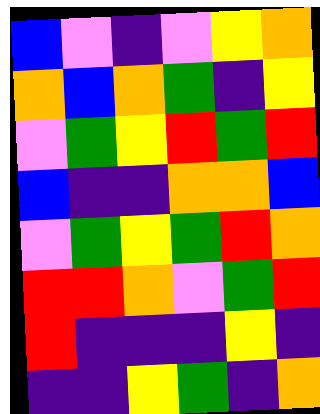[["blue", "violet", "indigo", "violet", "yellow", "orange"], ["orange", "blue", "orange", "green", "indigo", "yellow"], ["violet", "green", "yellow", "red", "green", "red"], ["blue", "indigo", "indigo", "orange", "orange", "blue"], ["violet", "green", "yellow", "green", "red", "orange"], ["red", "red", "orange", "violet", "green", "red"], ["red", "indigo", "indigo", "indigo", "yellow", "indigo"], ["indigo", "indigo", "yellow", "green", "indigo", "orange"]]